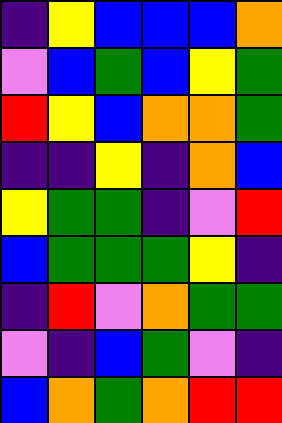[["indigo", "yellow", "blue", "blue", "blue", "orange"], ["violet", "blue", "green", "blue", "yellow", "green"], ["red", "yellow", "blue", "orange", "orange", "green"], ["indigo", "indigo", "yellow", "indigo", "orange", "blue"], ["yellow", "green", "green", "indigo", "violet", "red"], ["blue", "green", "green", "green", "yellow", "indigo"], ["indigo", "red", "violet", "orange", "green", "green"], ["violet", "indigo", "blue", "green", "violet", "indigo"], ["blue", "orange", "green", "orange", "red", "red"]]